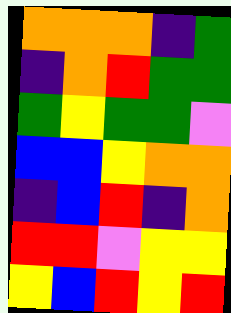[["orange", "orange", "orange", "indigo", "green"], ["indigo", "orange", "red", "green", "green"], ["green", "yellow", "green", "green", "violet"], ["blue", "blue", "yellow", "orange", "orange"], ["indigo", "blue", "red", "indigo", "orange"], ["red", "red", "violet", "yellow", "yellow"], ["yellow", "blue", "red", "yellow", "red"]]